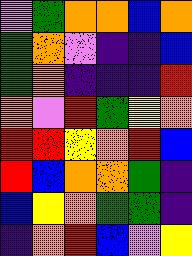[["violet", "green", "orange", "orange", "blue", "orange"], ["green", "orange", "violet", "indigo", "indigo", "blue"], ["green", "orange", "indigo", "indigo", "indigo", "red"], ["orange", "violet", "red", "green", "yellow", "orange"], ["red", "red", "yellow", "orange", "red", "blue"], ["red", "blue", "orange", "orange", "green", "indigo"], ["blue", "yellow", "orange", "green", "green", "indigo"], ["indigo", "orange", "red", "blue", "violet", "yellow"]]